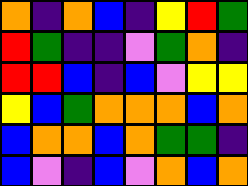[["orange", "indigo", "orange", "blue", "indigo", "yellow", "red", "green"], ["red", "green", "indigo", "indigo", "violet", "green", "orange", "indigo"], ["red", "red", "blue", "indigo", "blue", "violet", "yellow", "yellow"], ["yellow", "blue", "green", "orange", "orange", "orange", "blue", "orange"], ["blue", "orange", "orange", "blue", "orange", "green", "green", "indigo"], ["blue", "violet", "indigo", "blue", "violet", "orange", "blue", "orange"]]